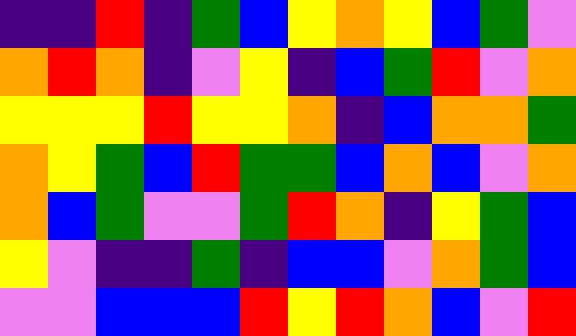[["indigo", "indigo", "red", "indigo", "green", "blue", "yellow", "orange", "yellow", "blue", "green", "violet"], ["orange", "red", "orange", "indigo", "violet", "yellow", "indigo", "blue", "green", "red", "violet", "orange"], ["yellow", "yellow", "yellow", "red", "yellow", "yellow", "orange", "indigo", "blue", "orange", "orange", "green"], ["orange", "yellow", "green", "blue", "red", "green", "green", "blue", "orange", "blue", "violet", "orange"], ["orange", "blue", "green", "violet", "violet", "green", "red", "orange", "indigo", "yellow", "green", "blue"], ["yellow", "violet", "indigo", "indigo", "green", "indigo", "blue", "blue", "violet", "orange", "green", "blue"], ["violet", "violet", "blue", "blue", "blue", "red", "yellow", "red", "orange", "blue", "violet", "red"]]